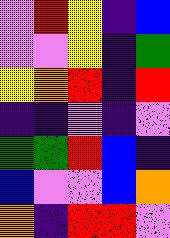[["violet", "red", "yellow", "indigo", "blue"], ["violet", "violet", "yellow", "indigo", "green"], ["yellow", "orange", "red", "indigo", "red"], ["indigo", "indigo", "violet", "indigo", "violet"], ["green", "green", "red", "blue", "indigo"], ["blue", "violet", "violet", "blue", "orange"], ["orange", "indigo", "red", "red", "violet"]]